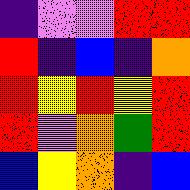[["indigo", "violet", "violet", "red", "red"], ["red", "indigo", "blue", "indigo", "orange"], ["red", "yellow", "red", "yellow", "red"], ["red", "violet", "orange", "green", "red"], ["blue", "yellow", "orange", "indigo", "blue"]]